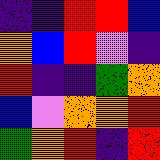[["indigo", "indigo", "red", "red", "blue"], ["orange", "blue", "red", "violet", "indigo"], ["red", "indigo", "indigo", "green", "orange"], ["blue", "violet", "orange", "orange", "red"], ["green", "orange", "red", "indigo", "red"]]